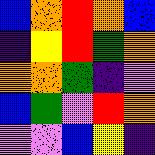[["blue", "orange", "red", "orange", "blue"], ["indigo", "yellow", "red", "green", "orange"], ["orange", "orange", "green", "indigo", "violet"], ["blue", "green", "violet", "red", "orange"], ["violet", "violet", "blue", "yellow", "indigo"]]